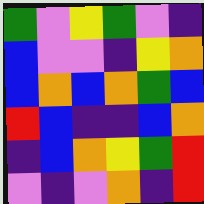[["green", "violet", "yellow", "green", "violet", "indigo"], ["blue", "violet", "violet", "indigo", "yellow", "orange"], ["blue", "orange", "blue", "orange", "green", "blue"], ["red", "blue", "indigo", "indigo", "blue", "orange"], ["indigo", "blue", "orange", "yellow", "green", "red"], ["violet", "indigo", "violet", "orange", "indigo", "red"]]